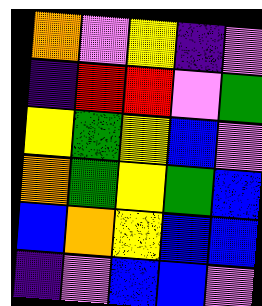[["orange", "violet", "yellow", "indigo", "violet"], ["indigo", "red", "red", "violet", "green"], ["yellow", "green", "yellow", "blue", "violet"], ["orange", "green", "yellow", "green", "blue"], ["blue", "orange", "yellow", "blue", "blue"], ["indigo", "violet", "blue", "blue", "violet"]]